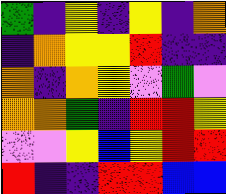[["green", "indigo", "yellow", "indigo", "yellow", "indigo", "orange"], ["indigo", "orange", "yellow", "yellow", "red", "indigo", "indigo"], ["orange", "indigo", "orange", "yellow", "violet", "green", "violet"], ["orange", "orange", "green", "indigo", "red", "red", "yellow"], ["violet", "violet", "yellow", "blue", "yellow", "red", "red"], ["red", "indigo", "indigo", "red", "red", "blue", "blue"]]